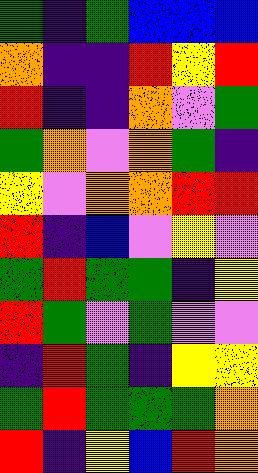[["green", "indigo", "green", "blue", "blue", "blue"], ["orange", "indigo", "indigo", "red", "yellow", "red"], ["red", "indigo", "indigo", "orange", "violet", "green"], ["green", "orange", "violet", "orange", "green", "indigo"], ["yellow", "violet", "orange", "orange", "red", "red"], ["red", "indigo", "blue", "violet", "yellow", "violet"], ["green", "red", "green", "green", "indigo", "yellow"], ["red", "green", "violet", "green", "violet", "violet"], ["indigo", "red", "green", "indigo", "yellow", "yellow"], ["green", "red", "green", "green", "green", "orange"], ["red", "indigo", "yellow", "blue", "red", "orange"]]